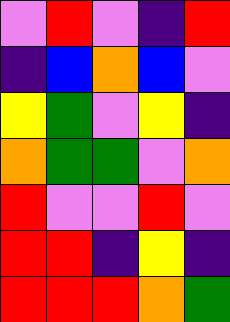[["violet", "red", "violet", "indigo", "red"], ["indigo", "blue", "orange", "blue", "violet"], ["yellow", "green", "violet", "yellow", "indigo"], ["orange", "green", "green", "violet", "orange"], ["red", "violet", "violet", "red", "violet"], ["red", "red", "indigo", "yellow", "indigo"], ["red", "red", "red", "orange", "green"]]